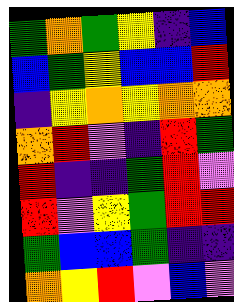[["green", "orange", "green", "yellow", "indigo", "blue"], ["blue", "green", "yellow", "blue", "blue", "red"], ["indigo", "yellow", "orange", "yellow", "orange", "orange"], ["orange", "red", "violet", "indigo", "red", "green"], ["red", "indigo", "indigo", "green", "red", "violet"], ["red", "violet", "yellow", "green", "red", "red"], ["green", "blue", "blue", "green", "indigo", "indigo"], ["orange", "yellow", "red", "violet", "blue", "violet"]]